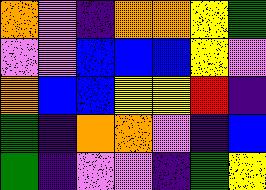[["orange", "violet", "indigo", "orange", "orange", "yellow", "green"], ["violet", "violet", "blue", "blue", "blue", "yellow", "violet"], ["orange", "blue", "blue", "yellow", "yellow", "red", "indigo"], ["green", "indigo", "orange", "orange", "violet", "indigo", "blue"], ["green", "indigo", "violet", "violet", "indigo", "green", "yellow"]]